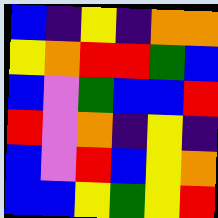[["blue", "indigo", "yellow", "indigo", "orange", "orange"], ["yellow", "orange", "red", "red", "green", "blue"], ["blue", "violet", "green", "blue", "blue", "red"], ["red", "violet", "orange", "indigo", "yellow", "indigo"], ["blue", "violet", "red", "blue", "yellow", "orange"], ["blue", "blue", "yellow", "green", "yellow", "red"]]